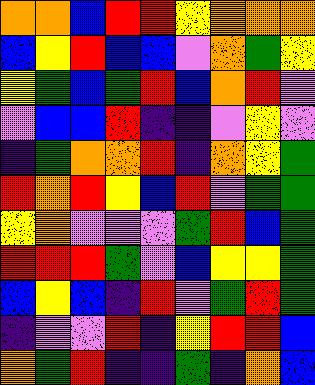[["orange", "orange", "blue", "red", "red", "yellow", "orange", "orange", "orange"], ["blue", "yellow", "red", "blue", "blue", "violet", "orange", "green", "yellow"], ["yellow", "green", "blue", "green", "red", "blue", "orange", "red", "violet"], ["violet", "blue", "blue", "red", "indigo", "indigo", "violet", "yellow", "violet"], ["indigo", "green", "orange", "orange", "red", "indigo", "orange", "yellow", "green"], ["red", "orange", "red", "yellow", "blue", "red", "violet", "green", "green"], ["yellow", "orange", "violet", "violet", "violet", "green", "red", "blue", "green"], ["red", "red", "red", "green", "violet", "blue", "yellow", "yellow", "green"], ["blue", "yellow", "blue", "indigo", "red", "violet", "green", "red", "green"], ["indigo", "violet", "violet", "red", "indigo", "yellow", "red", "red", "blue"], ["orange", "green", "red", "indigo", "indigo", "green", "indigo", "orange", "blue"]]